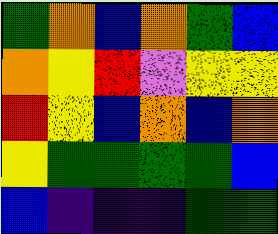[["green", "orange", "blue", "orange", "green", "blue"], ["orange", "yellow", "red", "violet", "yellow", "yellow"], ["red", "yellow", "blue", "orange", "blue", "orange"], ["yellow", "green", "green", "green", "green", "blue"], ["blue", "indigo", "indigo", "indigo", "green", "green"]]